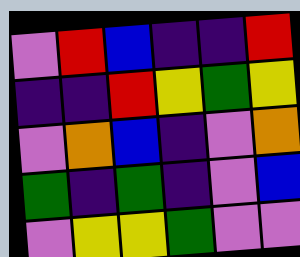[["violet", "red", "blue", "indigo", "indigo", "red"], ["indigo", "indigo", "red", "yellow", "green", "yellow"], ["violet", "orange", "blue", "indigo", "violet", "orange"], ["green", "indigo", "green", "indigo", "violet", "blue"], ["violet", "yellow", "yellow", "green", "violet", "violet"]]